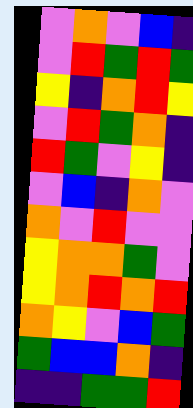[["violet", "orange", "violet", "blue", "indigo"], ["violet", "red", "green", "red", "green"], ["yellow", "indigo", "orange", "red", "yellow"], ["violet", "red", "green", "orange", "indigo"], ["red", "green", "violet", "yellow", "indigo"], ["violet", "blue", "indigo", "orange", "violet"], ["orange", "violet", "red", "violet", "violet"], ["yellow", "orange", "orange", "green", "violet"], ["yellow", "orange", "red", "orange", "red"], ["orange", "yellow", "violet", "blue", "green"], ["green", "blue", "blue", "orange", "indigo"], ["indigo", "indigo", "green", "green", "red"]]